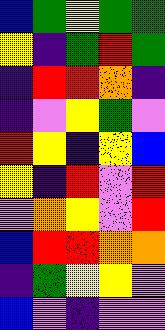[["blue", "green", "yellow", "green", "green"], ["yellow", "indigo", "green", "red", "green"], ["indigo", "red", "red", "orange", "indigo"], ["indigo", "violet", "yellow", "green", "violet"], ["red", "yellow", "indigo", "yellow", "blue"], ["yellow", "indigo", "red", "violet", "red"], ["violet", "orange", "yellow", "violet", "red"], ["blue", "red", "red", "orange", "orange"], ["indigo", "green", "yellow", "yellow", "violet"], ["blue", "violet", "indigo", "violet", "violet"]]